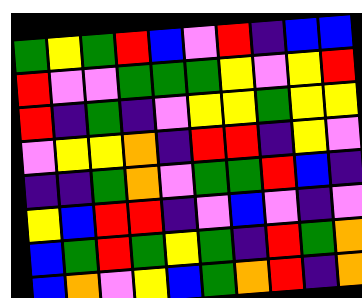[["green", "yellow", "green", "red", "blue", "violet", "red", "indigo", "blue", "blue"], ["red", "violet", "violet", "green", "green", "green", "yellow", "violet", "yellow", "red"], ["red", "indigo", "green", "indigo", "violet", "yellow", "yellow", "green", "yellow", "yellow"], ["violet", "yellow", "yellow", "orange", "indigo", "red", "red", "indigo", "yellow", "violet"], ["indigo", "indigo", "green", "orange", "violet", "green", "green", "red", "blue", "indigo"], ["yellow", "blue", "red", "red", "indigo", "violet", "blue", "violet", "indigo", "violet"], ["blue", "green", "red", "green", "yellow", "green", "indigo", "red", "green", "orange"], ["blue", "orange", "violet", "yellow", "blue", "green", "orange", "red", "indigo", "orange"]]